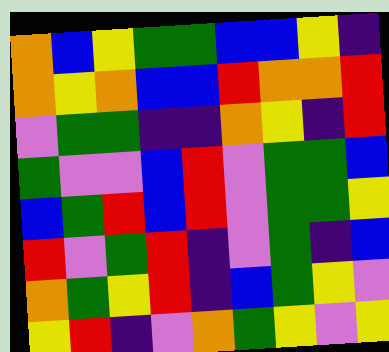[["orange", "blue", "yellow", "green", "green", "blue", "blue", "yellow", "indigo"], ["orange", "yellow", "orange", "blue", "blue", "red", "orange", "orange", "red"], ["violet", "green", "green", "indigo", "indigo", "orange", "yellow", "indigo", "red"], ["green", "violet", "violet", "blue", "red", "violet", "green", "green", "blue"], ["blue", "green", "red", "blue", "red", "violet", "green", "green", "yellow"], ["red", "violet", "green", "red", "indigo", "violet", "green", "indigo", "blue"], ["orange", "green", "yellow", "red", "indigo", "blue", "green", "yellow", "violet"], ["yellow", "red", "indigo", "violet", "orange", "green", "yellow", "violet", "yellow"]]